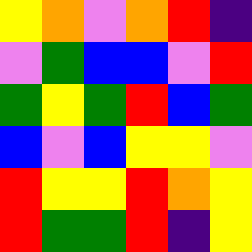[["yellow", "orange", "violet", "orange", "red", "indigo"], ["violet", "green", "blue", "blue", "violet", "red"], ["green", "yellow", "green", "red", "blue", "green"], ["blue", "violet", "blue", "yellow", "yellow", "violet"], ["red", "yellow", "yellow", "red", "orange", "yellow"], ["red", "green", "green", "red", "indigo", "yellow"]]